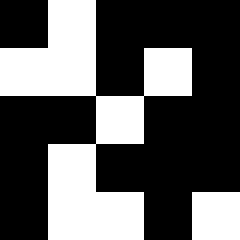[["black", "white", "black", "black", "black"], ["white", "white", "black", "white", "black"], ["black", "black", "white", "black", "black"], ["black", "white", "black", "black", "black"], ["black", "white", "white", "black", "white"]]